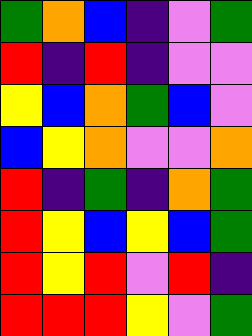[["green", "orange", "blue", "indigo", "violet", "green"], ["red", "indigo", "red", "indigo", "violet", "violet"], ["yellow", "blue", "orange", "green", "blue", "violet"], ["blue", "yellow", "orange", "violet", "violet", "orange"], ["red", "indigo", "green", "indigo", "orange", "green"], ["red", "yellow", "blue", "yellow", "blue", "green"], ["red", "yellow", "red", "violet", "red", "indigo"], ["red", "red", "red", "yellow", "violet", "green"]]